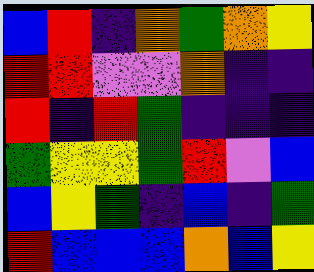[["blue", "red", "indigo", "orange", "green", "orange", "yellow"], ["red", "red", "violet", "violet", "orange", "indigo", "indigo"], ["red", "indigo", "red", "green", "indigo", "indigo", "indigo"], ["green", "yellow", "yellow", "green", "red", "violet", "blue"], ["blue", "yellow", "green", "indigo", "blue", "indigo", "green"], ["red", "blue", "blue", "blue", "orange", "blue", "yellow"]]